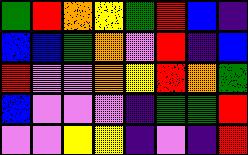[["green", "red", "orange", "yellow", "green", "red", "blue", "indigo"], ["blue", "blue", "green", "orange", "violet", "red", "indigo", "blue"], ["red", "violet", "violet", "orange", "yellow", "red", "orange", "green"], ["blue", "violet", "violet", "violet", "indigo", "green", "green", "red"], ["violet", "violet", "yellow", "yellow", "indigo", "violet", "indigo", "red"]]